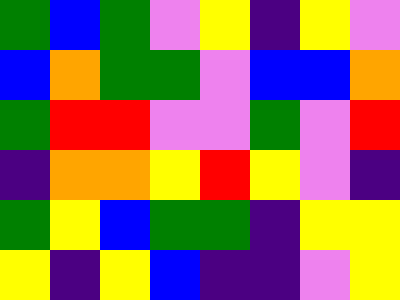[["green", "blue", "green", "violet", "yellow", "indigo", "yellow", "violet"], ["blue", "orange", "green", "green", "violet", "blue", "blue", "orange"], ["green", "red", "red", "violet", "violet", "green", "violet", "red"], ["indigo", "orange", "orange", "yellow", "red", "yellow", "violet", "indigo"], ["green", "yellow", "blue", "green", "green", "indigo", "yellow", "yellow"], ["yellow", "indigo", "yellow", "blue", "indigo", "indigo", "violet", "yellow"]]